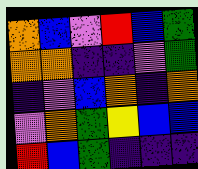[["orange", "blue", "violet", "red", "blue", "green"], ["orange", "orange", "indigo", "indigo", "violet", "green"], ["indigo", "violet", "blue", "orange", "indigo", "orange"], ["violet", "orange", "green", "yellow", "blue", "blue"], ["red", "blue", "green", "indigo", "indigo", "indigo"]]